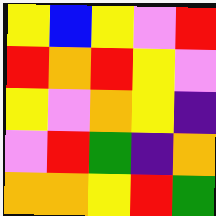[["yellow", "blue", "yellow", "violet", "red"], ["red", "orange", "red", "yellow", "violet"], ["yellow", "violet", "orange", "yellow", "indigo"], ["violet", "red", "green", "indigo", "orange"], ["orange", "orange", "yellow", "red", "green"]]